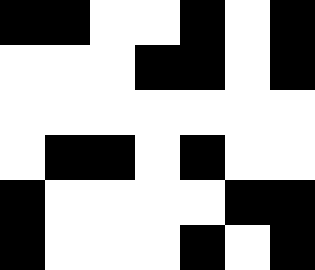[["black", "black", "white", "white", "black", "white", "black"], ["white", "white", "white", "black", "black", "white", "black"], ["white", "white", "white", "white", "white", "white", "white"], ["white", "black", "black", "white", "black", "white", "white"], ["black", "white", "white", "white", "white", "black", "black"], ["black", "white", "white", "white", "black", "white", "black"]]